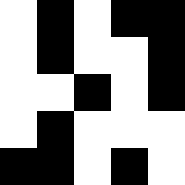[["white", "black", "white", "black", "black"], ["white", "black", "white", "white", "black"], ["white", "white", "black", "white", "black"], ["white", "black", "white", "white", "white"], ["black", "black", "white", "black", "white"]]